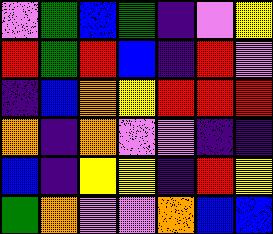[["violet", "green", "blue", "green", "indigo", "violet", "yellow"], ["red", "green", "red", "blue", "indigo", "red", "violet"], ["indigo", "blue", "orange", "yellow", "red", "red", "red"], ["orange", "indigo", "orange", "violet", "violet", "indigo", "indigo"], ["blue", "indigo", "yellow", "yellow", "indigo", "red", "yellow"], ["green", "orange", "violet", "violet", "orange", "blue", "blue"]]